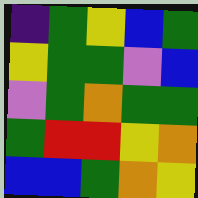[["indigo", "green", "yellow", "blue", "green"], ["yellow", "green", "green", "violet", "blue"], ["violet", "green", "orange", "green", "green"], ["green", "red", "red", "yellow", "orange"], ["blue", "blue", "green", "orange", "yellow"]]